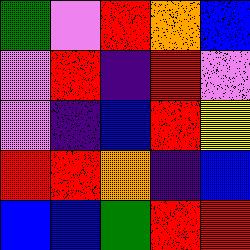[["green", "violet", "red", "orange", "blue"], ["violet", "red", "indigo", "red", "violet"], ["violet", "indigo", "blue", "red", "yellow"], ["red", "red", "orange", "indigo", "blue"], ["blue", "blue", "green", "red", "red"]]